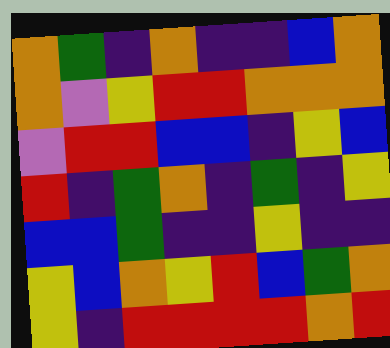[["orange", "green", "indigo", "orange", "indigo", "indigo", "blue", "orange"], ["orange", "violet", "yellow", "red", "red", "orange", "orange", "orange"], ["violet", "red", "red", "blue", "blue", "indigo", "yellow", "blue"], ["red", "indigo", "green", "orange", "indigo", "green", "indigo", "yellow"], ["blue", "blue", "green", "indigo", "indigo", "yellow", "indigo", "indigo"], ["yellow", "blue", "orange", "yellow", "red", "blue", "green", "orange"], ["yellow", "indigo", "red", "red", "red", "red", "orange", "red"]]